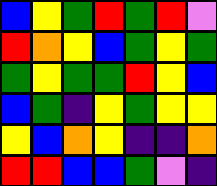[["blue", "yellow", "green", "red", "green", "red", "violet"], ["red", "orange", "yellow", "blue", "green", "yellow", "green"], ["green", "yellow", "green", "green", "red", "yellow", "blue"], ["blue", "green", "indigo", "yellow", "green", "yellow", "yellow"], ["yellow", "blue", "orange", "yellow", "indigo", "indigo", "orange"], ["red", "red", "blue", "blue", "green", "violet", "indigo"]]